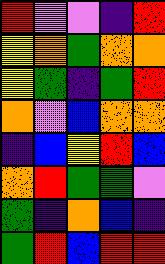[["red", "violet", "violet", "indigo", "red"], ["yellow", "orange", "green", "orange", "orange"], ["yellow", "green", "indigo", "green", "red"], ["orange", "violet", "blue", "orange", "orange"], ["indigo", "blue", "yellow", "red", "blue"], ["orange", "red", "green", "green", "violet"], ["green", "indigo", "orange", "blue", "indigo"], ["green", "red", "blue", "red", "red"]]